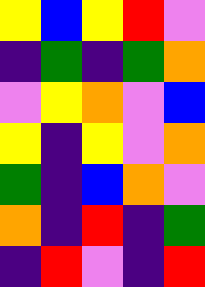[["yellow", "blue", "yellow", "red", "violet"], ["indigo", "green", "indigo", "green", "orange"], ["violet", "yellow", "orange", "violet", "blue"], ["yellow", "indigo", "yellow", "violet", "orange"], ["green", "indigo", "blue", "orange", "violet"], ["orange", "indigo", "red", "indigo", "green"], ["indigo", "red", "violet", "indigo", "red"]]